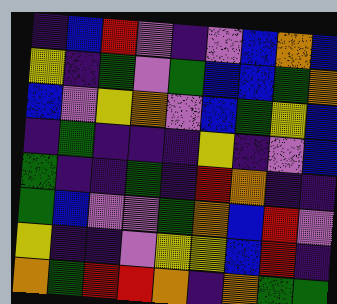[["indigo", "blue", "red", "violet", "indigo", "violet", "blue", "orange", "blue"], ["yellow", "indigo", "green", "violet", "green", "blue", "blue", "green", "orange"], ["blue", "violet", "yellow", "orange", "violet", "blue", "green", "yellow", "blue"], ["indigo", "green", "indigo", "indigo", "indigo", "yellow", "indigo", "violet", "blue"], ["green", "indigo", "indigo", "green", "indigo", "red", "orange", "indigo", "indigo"], ["green", "blue", "violet", "violet", "green", "orange", "blue", "red", "violet"], ["yellow", "indigo", "indigo", "violet", "yellow", "yellow", "blue", "red", "indigo"], ["orange", "green", "red", "red", "orange", "indigo", "orange", "green", "green"]]